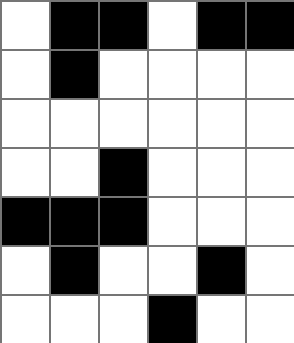[["white", "black", "black", "white", "black", "black"], ["white", "black", "white", "white", "white", "white"], ["white", "white", "white", "white", "white", "white"], ["white", "white", "black", "white", "white", "white"], ["black", "black", "black", "white", "white", "white"], ["white", "black", "white", "white", "black", "white"], ["white", "white", "white", "black", "white", "white"]]